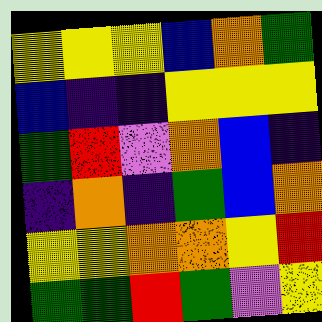[["yellow", "yellow", "yellow", "blue", "orange", "green"], ["blue", "indigo", "indigo", "yellow", "yellow", "yellow"], ["green", "red", "violet", "orange", "blue", "indigo"], ["indigo", "orange", "indigo", "green", "blue", "orange"], ["yellow", "yellow", "orange", "orange", "yellow", "red"], ["green", "green", "red", "green", "violet", "yellow"]]